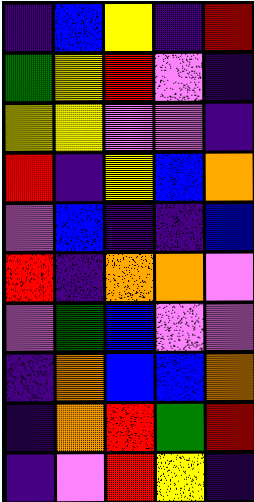[["indigo", "blue", "yellow", "indigo", "red"], ["green", "yellow", "red", "violet", "indigo"], ["yellow", "yellow", "violet", "violet", "indigo"], ["red", "indigo", "yellow", "blue", "orange"], ["violet", "blue", "indigo", "indigo", "blue"], ["red", "indigo", "orange", "orange", "violet"], ["violet", "green", "blue", "violet", "violet"], ["indigo", "orange", "blue", "blue", "orange"], ["indigo", "orange", "red", "green", "red"], ["indigo", "violet", "red", "yellow", "indigo"]]